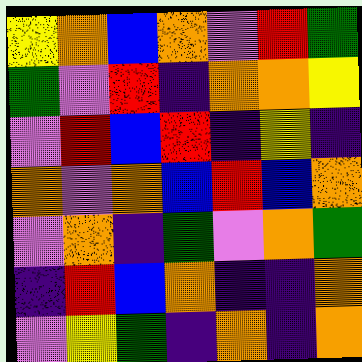[["yellow", "orange", "blue", "orange", "violet", "red", "green"], ["green", "violet", "red", "indigo", "orange", "orange", "yellow"], ["violet", "red", "blue", "red", "indigo", "yellow", "indigo"], ["orange", "violet", "orange", "blue", "red", "blue", "orange"], ["violet", "orange", "indigo", "green", "violet", "orange", "green"], ["indigo", "red", "blue", "orange", "indigo", "indigo", "orange"], ["violet", "yellow", "green", "indigo", "orange", "indigo", "orange"]]